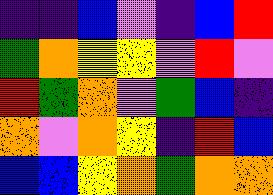[["indigo", "indigo", "blue", "violet", "indigo", "blue", "red"], ["green", "orange", "yellow", "yellow", "violet", "red", "violet"], ["red", "green", "orange", "violet", "green", "blue", "indigo"], ["orange", "violet", "orange", "yellow", "indigo", "red", "blue"], ["blue", "blue", "yellow", "orange", "green", "orange", "orange"]]